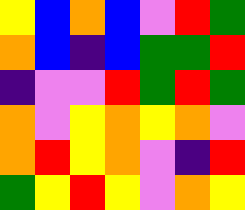[["yellow", "blue", "orange", "blue", "violet", "red", "green"], ["orange", "blue", "indigo", "blue", "green", "green", "red"], ["indigo", "violet", "violet", "red", "green", "red", "green"], ["orange", "violet", "yellow", "orange", "yellow", "orange", "violet"], ["orange", "red", "yellow", "orange", "violet", "indigo", "red"], ["green", "yellow", "red", "yellow", "violet", "orange", "yellow"]]